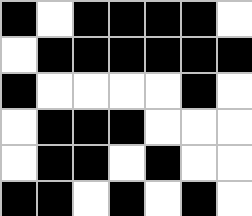[["black", "white", "black", "black", "black", "black", "white"], ["white", "black", "black", "black", "black", "black", "black"], ["black", "white", "white", "white", "white", "black", "white"], ["white", "black", "black", "black", "white", "white", "white"], ["white", "black", "black", "white", "black", "white", "white"], ["black", "black", "white", "black", "white", "black", "white"]]